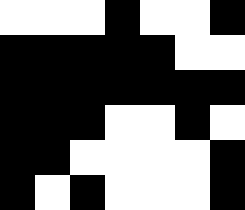[["white", "white", "white", "black", "white", "white", "black"], ["black", "black", "black", "black", "black", "white", "white"], ["black", "black", "black", "black", "black", "black", "black"], ["black", "black", "black", "white", "white", "black", "white"], ["black", "black", "white", "white", "white", "white", "black"], ["black", "white", "black", "white", "white", "white", "black"]]